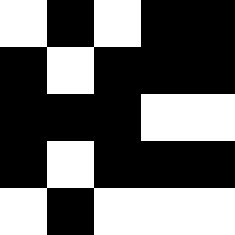[["white", "black", "white", "black", "black"], ["black", "white", "black", "black", "black"], ["black", "black", "black", "white", "white"], ["black", "white", "black", "black", "black"], ["white", "black", "white", "white", "white"]]